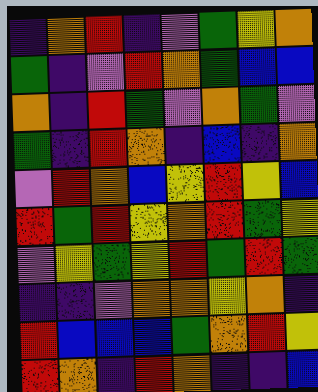[["indigo", "orange", "red", "indigo", "violet", "green", "yellow", "orange"], ["green", "indigo", "violet", "red", "orange", "green", "blue", "blue"], ["orange", "indigo", "red", "green", "violet", "orange", "green", "violet"], ["green", "indigo", "red", "orange", "indigo", "blue", "indigo", "orange"], ["violet", "red", "orange", "blue", "yellow", "red", "yellow", "blue"], ["red", "green", "red", "yellow", "orange", "red", "green", "yellow"], ["violet", "yellow", "green", "yellow", "red", "green", "red", "green"], ["indigo", "indigo", "violet", "orange", "orange", "yellow", "orange", "indigo"], ["red", "blue", "blue", "blue", "green", "orange", "red", "yellow"], ["red", "orange", "indigo", "red", "orange", "indigo", "indigo", "blue"]]